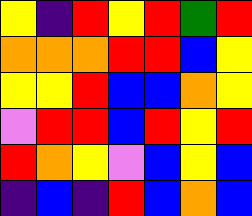[["yellow", "indigo", "red", "yellow", "red", "green", "red"], ["orange", "orange", "orange", "red", "red", "blue", "yellow"], ["yellow", "yellow", "red", "blue", "blue", "orange", "yellow"], ["violet", "red", "red", "blue", "red", "yellow", "red"], ["red", "orange", "yellow", "violet", "blue", "yellow", "blue"], ["indigo", "blue", "indigo", "red", "blue", "orange", "blue"]]